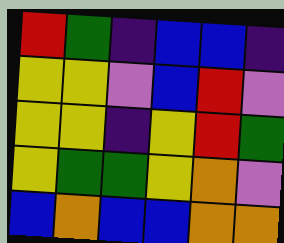[["red", "green", "indigo", "blue", "blue", "indigo"], ["yellow", "yellow", "violet", "blue", "red", "violet"], ["yellow", "yellow", "indigo", "yellow", "red", "green"], ["yellow", "green", "green", "yellow", "orange", "violet"], ["blue", "orange", "blue", "blue", "orange", "orange"]]